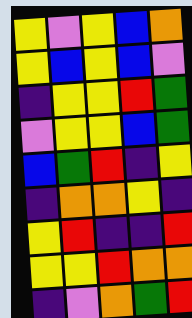[["yellow", "violet", "yellow", "blue", "orange"], ["yellow", "blue", "yellow", "blue", "violet"], ["indigo", "yellow", "yellow", "red", "green"], ["violet", "yellow", "yellow", "blue", "green"], ["blue", "green", "red", "indigo", "yellow"], ["indigo", "orange", "orange", "yellow", "indigo"], ["yellow", "red", "indigo", "indigo", "red"], ["yellow", "yellow", "red", "orange", "orange"], ["indigo", "violet", "orange", "green", "red"]]